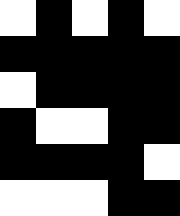[["white", "black", "white", "black", "white"], ["black", "black", "black", "black", "black"], ["white", "black", "black", "black", "black"], ["black", "white", "white", "black", "black"], ["black", "black", "black", "black", "white"], ["white", "white", "white", "black", "black"]]